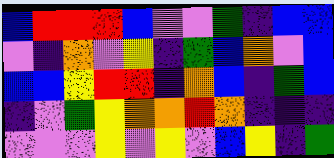[["blue", "red", "red", "red", "blue", "violet", "violet", "green", "indigo", "blue", "blue"], ["violet", "indigo", "orange", "violet", "yellow", "indigo", "green", "blue", "orange", "violet", "blue"], ["blue", "blue", "yellow", "red", "red", "indigo", "orange", "blue", "indigo", "green", "blue"], ["indigo", "violet", "green", "yellow", "orange", "orange", "red", "orange", "indigo", "indigo", "indigo"], ["violet", "violet", "violet", "yellow", "violet", "yellow", "violet", "blue", "yellow", "indigo", "green"]]